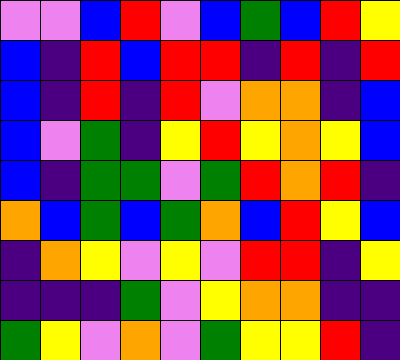[["violet", "violet", "blue", "red", "violet", "blue", "green", "blue", "red", "yellow"], ["blue", "indigo", "red", "blue", "red", "red", "indigo", "red", "indigo", "red"], ["blue", "indigo", "red", "indigo", "red", "violet", "orange", "orange", "indigo", "blue"], ["blue", "violet", "green", "indigo", "yellow", "red", "yellow", "orange", "yellow", "blue"], ["blue", "indigo", "green", "green", "violet", "green", "red", "orange", "red", "indigo"], ["orange", "blue", "green", "blue", "green", "orange", "blue", "red", "yellow", "blue"], ["indigo", "orange", "yellow", "violet", "yellow", "violet", "red", "red", "indigo", "yellow"], ["indigo", "indigo", "indigo", "green", "violet", "yellow", "orange", "orange", "indigo", "indigo"], ["green", "yellow", "violet", "orange", "violet", "green", "yellow", "yellow", "red", "indigo"]]